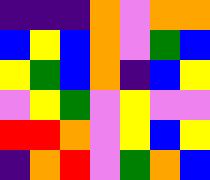[["indigo", "indigo", "indigo", "orange", "violet", "orange", "orange"], ["blue", "yellow", "blue", "orange", "violet", "green", "blue"], ["yellow", "green", "blue", "orange", "indigo", "blue", "yellow"], ["violet", "yellow", "green", "violet", "yellow", "violet", "violet"], ["red", "red", "orange", "violet", "yellow", "blue", "yellow"], ["indigo", "orange", "red", "violet", "green", "orange", "blue"]]